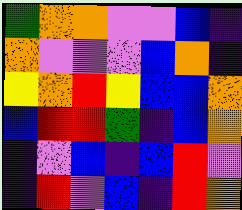[["green", "orange", "orange", "violet", "violet", "blue", "indigo"], ["orange", "violet", "violet", "violet", "blue", "orange", "indigo"], ["yellow", "orange", "red", "yellow", "blue", "blue", "orange"], ["blue", "red", "red", "green", "indigo", "blue", "orange"], ["indigo", "violet", "blue", "indigo", "blue", "red", "violet"], ["indigo", "red", "violet", "blue", "indigo", "red", "orange"]]